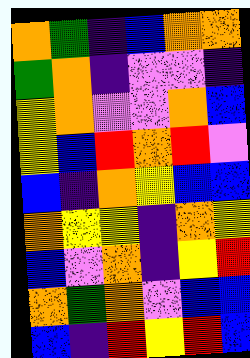[["orange", "green", "indigo", "blue", "orange", "orange"], ["green", "orange", "indigo", "violet", "violet", "indigo"], ["yellow", "orange", "violet", "violet", "orange", "blue"], ["yellow", "blue", "red", "orange", "red", "violet"], ["blue", "indigo", "orange", "yellow", "blue", "blue"], ["orange", "yellow", "yellow", "indigo", "orange", "yellow"], ["blue", "violet", "orange", "indigo", "yellow", "red"], ["orange", "green", "orange", "violet", "blue", "blue"], ["blue", "indigo", "red", "yellow", "red", "blue"]]